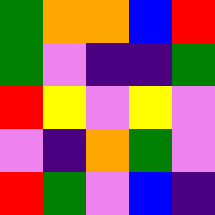[["green", "orange", "orange", "blue", "red"], ["green", "violet", "indigo", "indigo", "green"], ["red", "yellow", "violet", "yellow", "violet"], ["violet", "indigo", "orange", "green", "violet"], ["red", "green", "violet", "blue", "indigo"]]